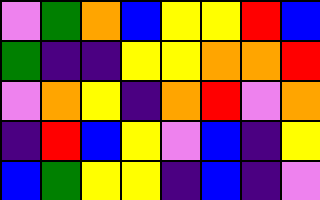[["violet", "green", "orange", "blue", "yellow", "yellow", "red", "blue"], ["green", "indigo", "indigo", "yellow", "yellow", "orange", "orange", "red"], ["violet", "orange", "yellow", "indigo", "orange", "red", "violet", "orange"], ["indigo", "red", "blue", "yellow", "violet", "blue", "indigo", "yellow"], ["blue", "green", "yellow", "yellow", "indigo", "blue", "indigo", "violet"]]